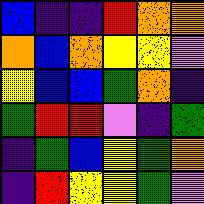[["blue", "indigo", "indigo", "red", "orange", "orange"], ["orange", "blue", "orange", "yellow", "yellow", "violet"], ["yellow", "blue", "blue", "green", "orange", "indigo"], ["green", "red", "red", "violet", "indigo", "green"], ["indigo", "green", "blue", "yellow", "green", "orange"], ["indigo", "red", "yellow", "yellow", "green", "violet"]]